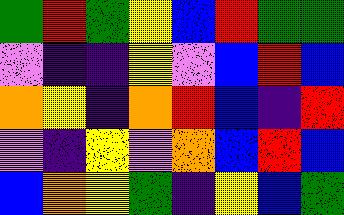[["green", "red", "green", "yellow", "blue", "red", "green", "green"], ["violet", "indigo", "indigo", "yellow", "violet", "blue", "red", "blue"], ["orange", "yellow", "indigo", "orange", "red", "blue", "indigo", "red"], ["violet", "indigo", "yellow", "violet", "orange", "blue", "red", "blue"], ["blue", "orange", "yellow", "green", "indigo", "yellow", "blue", "green"]]